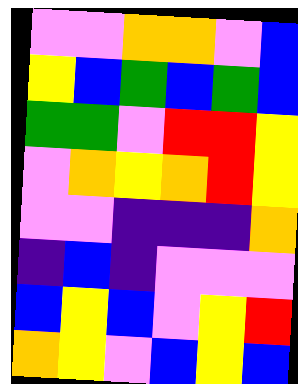[["violet", "violet", "orange", "orange", "violet", "blue"], ["yellow", "blue", "green", "blue", "green", "blue"], ["green", "green", "violet", "red", "red", "yellow"], ["violet", "orange", "yellow", "orange", "red", "yellow"], ["violet", "violet", "indigo", "indigo", "indigo", "orange"], ["indigo", "blue", "indigo", "violet", "violet", "violet"], ["blue", "yellow", "blue", "violet", "yellow", "red"], ["orange", "yellow", "violet", "blue", "yellow", "blue"]]